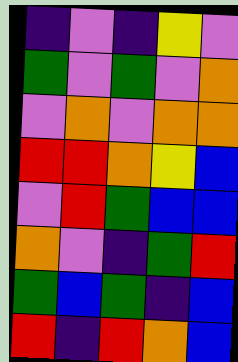[["indigo", "violet", "indigo", "yellow", "violet"], ["green", "violet", "green", "violet", "orange"], ["violet", "orange", "violet", "orange", "orange"], ["red", "red", "orange", "yellow", "blue"], ["violet", "red", "green", "blue", "blue"], ["orange", "violet", "indigo", "green", "red"], ["green", "blue", "green", "indigo", "blue"], ["red", "indigo", "red", "orange", "blue"]]